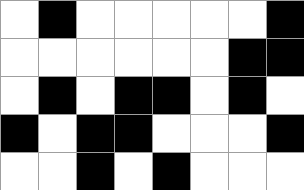[["white", "black", "white", "white", "white", "white", "white", "black"], ["white", "white", "white", "white", "white", "white", "black", "black"], ["white", "black", "white", "black", "black", "white", "black", "white"], ["black", "white", "black", "black", "white", "white", "white", "black"], ["white", "white", "black", "white", "black", "white", "white", "white"]]